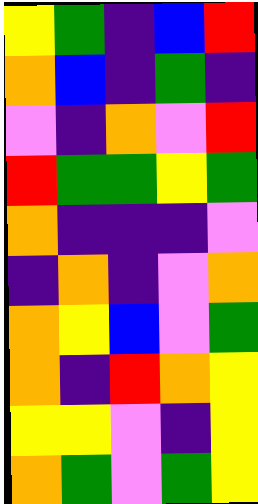[["yellow", "green", "indigo", "blue", "red"], ["orange", "blue", "indigo", "green", "indigo"], ["violet", "indigo", "orange", "violet", "red"], ["red", "green", "green", "yellow", "green"], ["orange", "indigo", "indigo", "indigo", "violet"], ["indigo", "orange", "indigo", "violet", "orange"], ["orange", "yellow", "blue", "violet", "green"], ["orange", "indigo", "red", "orange", "yellow"], ["yellow", "yellow", "violet", "indigo", "yellow"], ["orange", "green", "violet", "green", "yellow"]]